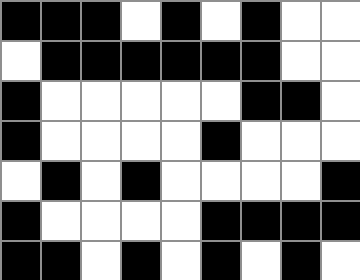[["black", "black", "black", "white", "black", "white", "black", "white", "white"], ["white", "black", "black", "black", "black", "black", "black", "white", "white"], ["black", "white", "white", "white", "white", "white", "black", "black", "white"], ["black", "white", "white", "white", "white", "black", "white", "white", "white"], ["white", "black", "white", "black", "white", "white", "white", "white", "black"], ["black", "white", "white", "white", "white", "black", "black", "black", "black"], ["black", "black", "white", "black", "white", "black", "white", "black", "white"]]